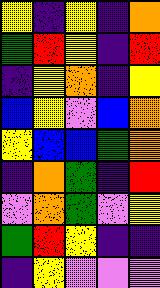[["yellow", "indigo", "yellow", "indigo", "orange"], ["green", "red", "yellow", "indigo", "red"], ["indigo", "yellow", "orange", "indigo", "yellow"], ["blue", "yellow", "violet", "blue", "orange"], ["yellow", "blue", "blue", "green", "orange"], ["indigo", "orange", "green", "indigo", "red"], ["violet", "orange", "green", "violet", "yellow"], ["green", "red", "yellow", "indigo", "indigo"], ["indigo", "yellow", "violet", "violet", "violet"]]